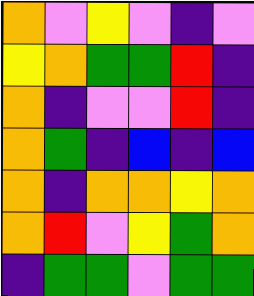[["orange", "violet", "yellow", "violet", "indigo", "violet"], ["yellow", "orange", "green", "green", "red", "indigo"], ["orange", "indigo", "violet", "violet", "red", "indigo"], ["orange", "green", "indigo", "blue", "indigo", "blue"], ["orange", "indigo", "orange", "orange", "yellow", "orange"], ["orange", "red", "violet", "yellow", "green", "orange"], ["indigo", "green", "green", "violet", "green", "green"]]